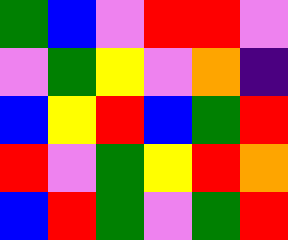[["green", "blue", "violet", "red", "red", "violet"], ["violet", "green", "yellow", "violet", "orange", "indigo"], ["blue", "yellow", "red", "blue", "green", "red"], ["red", "violet", "green", "yellow", "red", "orange"], ["blue", "red", "green", "violet", "green", "red"]]